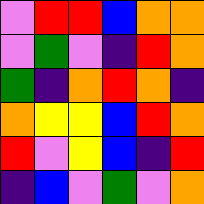[["violet", "red", "red", "blue", "orange", "orange"], ["violet", "green", "violet", "indigo", "red", "orange"], ["green", "indigo", "orange", "red", "orange", "indigo"], ["orange", "yellow", "yellow", "blue", "red", "orange"], ["red", "violet", "yellow", "blue", "indigo", "red"], ["indigo", "blue", "violet", "green", "violet", "orange"]]